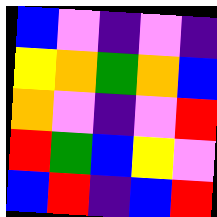[["blue", "violet", "indigo", "violet", "indigo"], ["yellow", "orange", "green", "orange", "blue"], ["orange", "violet", "indigo", "violet", "red"], ["red", "green", "blue", "yellow", "violet"], ["blue", "red", "indigo", "blue", "red"]]